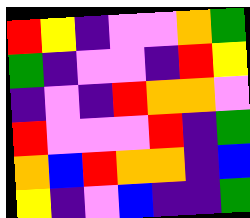[["red", "yellow", "indigo", "violet", "violet", "orange", "green"], ["green", "indigo", "violet", "violet", "indigo", "red", "yellow"], ["indigo", "violet", "indigo", "red", "orange", "orange", "violet"], ["red", "violet", "violet", "violet", "red", "indigo", "green"], ["orange", "blue", "red", "orange", "orange", "indigo", "blue"], ["yellow", "indigo", "violet", "blue", "indigo", "indigo", "green"]]